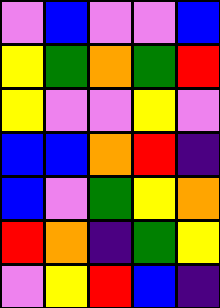[["violet", "blue", "violet", "violet", "blue"], ["yellow", "green", "orange", "green", "red"], ["yellow", "violet", "violet", "yellow", "violet"], ["blue", "blue", "orange", "red", "indigo"], ["blue", "violet", "green", "yellow", "orange"], ["red", "orange", "indigo", "green", "yellow"], ["violet", "yellow", "red", "blue", "indigo"]]